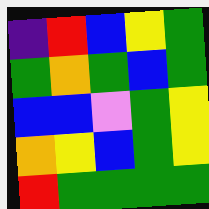[["indigo", "red", "blue", "yellow", "green"], ["green", "orange", "green", "blue", "green"], ["blue", "blue", "violet", "green", "yellow"], ["orange", "yellow", "blue", "green", "yellow"], ["red", "green", "green", "green", "green"]]